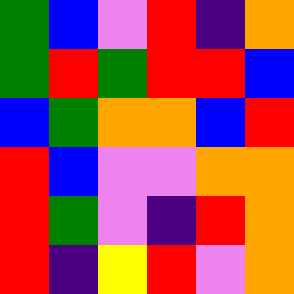[["green", "blue", "violet", "red", "indigo", "orange"], ["green", "red", "green", "red", "red", "blue"], ["blue", "green", "orange", "orange", "blue", "red"], ["red", "blue", "violet", "violet", "orange", "orange"], ["red", "green", "violet", "indigo", "red", "orange"], ["red", "indigo", "yellow", "red", "violet", "orange"]]